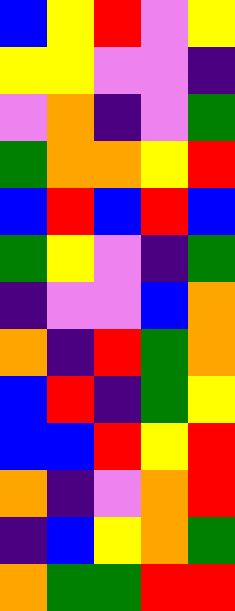[["blue", "yellow", "red", "violet", "yellow"], ["yellow", "yellow", "violet", "violet", "indigo"], ["violet", "orange", "indigo", "violet", "green"], ["green", "orange", "orange", "yellow", "red"], ["blue", "red", "blue", "red", "blue"], ["green", "yellow", "violet", "indigo", "green"], ["indigo", "violet", "violet", "blue", "orange"], ["orange", "indigo", "red", "green", "orange"], ["blue", "red", "indigo", "green", "yellow"], ["blue", "blue", "red", "yellow", "red"], ["orange", "indigo", "violet", "orange", "red"], ["indigo", "blue", "yellow", "orange", "green"], ["orange", "green", "green", "red", "red"]]